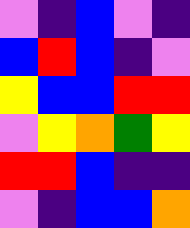[["violet", "indigo", "blue", "violet", "indigo"], ["blue", "red", "blue", "indigo", "violet"], ["yellow", "blue", "blue", "red", "red"], ["violet", "yellow", "orange", "green", "yellow"], ["red", "red", "blue", "indigo", "indigo"], ["violet", "indigo", "blue", "blue", "orange"]]